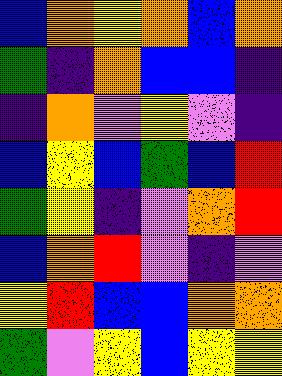[["blue", "orange", "yellow", "orange", "blue", "orange"], ["green", "indigo", "orange", "blue", "blue", "indigo"], ["indigo", "orange", "violet", "yellow", "violet", "indigo"], ["blue", "yellow", "blue", "green", "blue", "red"], ["green", "yellow", "indigo", "violet", "orange", "red"], ["blue", "orange", "red", "violet", "indigo", "violet"], ["yellow", "red", "blue", "blue", "orange", "orange"], ["green", "violet", "yellow", "blue", "yellow", "yellow"]]